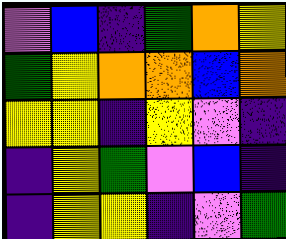[["violet", "blue", "indigo", "green", "orange", "yellow"], ["green", "yellow", "orange", "orange", "blue", "orange"], ["yellow", "yellow", "indigo", "yellow", "violet", "indigo"], ["indigo", "yellow", "green", "violet", "blue", "indigo"], ["indigo", "yellow", "yellow", "indigo", "violet", "green"]]